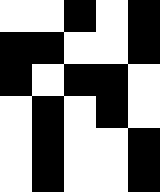[["white", "white", "black", "white", "black"], ["black", "black", "white", "white", "black"], ["black", "white", "black", "black", "white"], ["white", "black", "white", "black", "white"], ["white", "black", "white", "white", "black"], ["white", "black", "white", "white", "black"]]